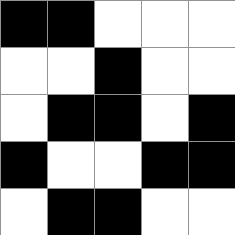[["black", "black", "white", "white", "white"], ["white", "white", "black", "white", "white"], ["white", "black", "black", "white", "black"], ["black", "white", "white", "black", "black"], ["white", "black", "black", "white", "white"]]